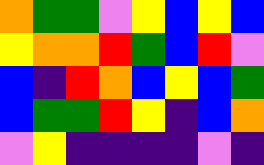[["orange", "green", "green", "violet", "yellow", "blue", "yellow", "blue"], ["yellow", "orange", "orange", "red", "green", "blue", "red", "violet"], ["blue", "indigo", "red", "orange", "blue", "yellow", "blue", "green"], ["blue", "green", "green", "red", "yellow", "indigo", "blue", "orange"], ["violet", "yellow", "indigo", "indigo", "indigo", "indigo", "violet", "indigo"]]